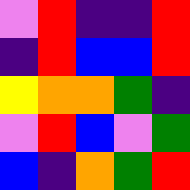[["violet", "red", "indigo", "indigo", "red"], ["indigo", "red", "blue", "blue", "red"], ["yellow", "orange", "orange", "green", "indigo"], ["violet", "red", "blue", "violet", "green"], ["blue", "indigo", "orange", "green", "red"]]